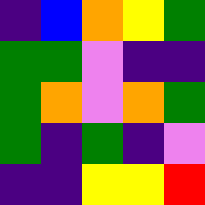[["indigo", "blue", "orange", "yellow", "green"], ["green", "green", "violet", "indigo", "indigo"], ["green", "orange", "violet", "orange", "green"], ["green", "indigo", "green", "indigo", "violet"], ["indigo", "indigo", "yellow", "yellow", "red"]]